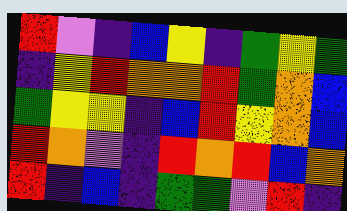[["red", "violet", "indigo", "blue", "yellow", "indigo", "green", "yellow", "green"], ["indigo", "yellow", "red", "orange", "orange", "red", "green", "orange", "blue"], ["green", "yellow", "yellow", "indigo", "blue", "red", "yellow", "orange", "blue"], ["red", "orange", "violet", "indigo", "red", "orange", "red", "blue", "orange"], ["red", "indigo", "blue", "indigo", "green", "green", "violet", "red", "indigo"]]